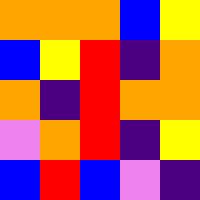[["orange", "orange", "orange", "blue", "yellow"], ["blue", "yellow", "red", "indigo", "orange"], ["orange", "indigo", "red", "orange", "orange"], ["violet", "orange", "red", "indigo", "yellow"], ["blue", "red", "blue", "violet", "indigo"]]